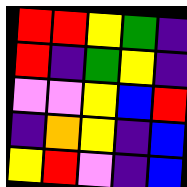[["red", "red", "yellow", "green", "indigo"], ["red", "indigo", "green", "yellow", "indigo"], ["violet", "violet", "yellow", "blue", "red"], ["indigo", "orange", "yellow", "indigo", "blue"], ["yellow", "red", "violet", "indigo", "blue"]]